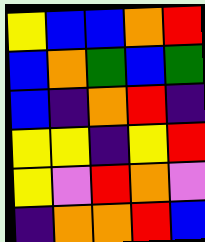[["yellow", "blue", "blue", "orange", "red"], ["blue", "orange", "green", "blue", "green"], ["blue", "indigo", "orange", "red", "indigo"], ["yellow", "yellow", "indigo", "yellow", "red"], ["yellow", "violet", "red", "orange", "violet"], ["indigo", "orange", "orange", "red", "blue"]]